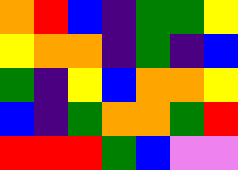[["orange", "red", "blue", "indigo", "green", "green", "yellow"], ["yellow", "orange", "orange", "indigo", "green", "indigo", "blue"], ["green", "indigo", "yellow", "blue", "orange", "orange", "yellow"], ["blue", "indigo", "green", "orange", "orange", "green", "red"], ["red", "red", "red", "green", "blue", "violet", "violet"]]